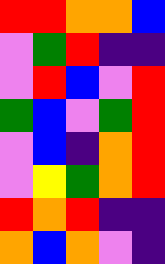[["red", "red", "orange", "orange", "blue"], ["violet", "green", "red", "indigo", "indigo"], ["violet", "red", "blue", "violet", "red"], ["green", "blue", "violet", "green", "red"], ["violet", "blue", "indigo", "orange", "red"], ["violet", "yellow", "green", "orange", "red"], ["red", "orange", "red", "indigo", "indigo"], ["orange", "blue", "orange", "violet", "indigo"]]